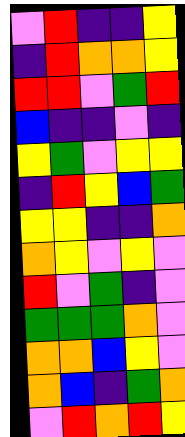[["violet", "red", "indigo", "indigo", "yellow"], ["indigo", "red", "orange", "orange", "yellow"], ["red", "red", "violet", "green", "red"], ["blue", "indigo", "indigo", "violet", "indigo"], ["yellow", "green", "violet", "yellow", "yellow"], ["indigo", "red", "yellow", "blue", "green"], ["yellow", "yellow", "indigo", "indigo", "orange"], ["orange", "yellow", "violet", "yellow", "violet"], ["red", "violet", "green", "indigo", "violet"], ["green", "green", "green", "orange", "violet"], ["orange", "orange", "blue", "yellow", "violet"], ["orange", "blue", "indigo", "green", "orange"], ["violet", "red", "orange", "red", "yellow"]]